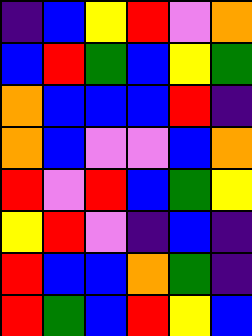[["indigo", "blue", "yellow", "red", "violet", "orange"], ["blue", "red", "green", "blue", "yellow", "green"], ["orange", "blue", "blue", "blue", "red", "indigo"], ["orange", "blue", "violet", "violet", "blue", "orange"], ["red", "violet", "red", "blue", "green", "yellow"], ["yellow", "red", "violet", "indigo", "blue", "indigo"], ["red", "blue", "blue", "orange", "green", "indigo"], ["red", "green", "blue", "red", "yellow", "blue"]]